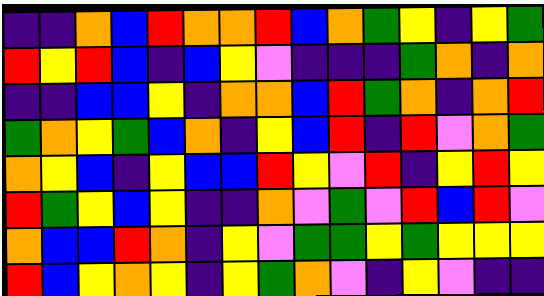[["indigo", "indigo", "orange", "blue", "red", "orange", "orange", "red", "blue", "orange", "green", "yellow", "indigo", "yellow", "green"], ["red", "yellow", "red", "blue", "indigo", "blue", "yellow", "violet", "indigo", "indigo", "indigo", "green", "orange", "indigo", "orange"], ["indigo", "indigo", "blue", "blue", "yellow", "indigo", "orange", "orange", "blue", "red", "green", "orange", "indigo", "orange", "red"], ["green", "orange", "yellow", "green", "blue", "orange", "indigo", "yellow", "blue", "red", "indigo", "red", "violet", "orange", "green"], ["orange", "yellow", "blue", "indigo", "yellow", "blue", "blue", "red", "yellow", "violet", "red", "indigo", "yellow", "red", "yellow"], ["red", "green", "yellow", "blue", "yellow", "indigo", "indigo", "orange", "violet", "green", "violet", "red", "blue", "red", "violet"], ["orange", "blue", "blue", "red", "orange", "indigo", "yellow", "violet", "green", "green", "yellow", "green", "yellow", "yellow", "yellow"], ["red", "blue", "yellow", "orange", "yellow", "indigo", "yellow", "green", "orange", "violet", "indigo", "yellow", "violet", "indigo", "indigo"]]